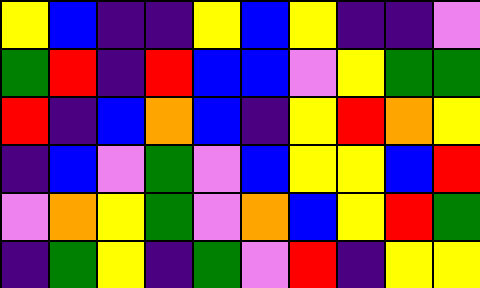[["yellow", "blue", "indigo", "indigo", "yellow", "blue", "yellow", "indigo", "indigo", "violet"], ["green", "red", "indigo", "red", "blue", "blue", "violet", "yellow", "green", "green"], ["red", "indigo", "blue", "orange", "blue", "indigo", "yellow", "red", "orange", "yellow"], ["indigo", "blue", "violet", "green", "violet", "blue", "yellow", "yellow", "blue", "red"], ["violet", "orange", "yellow", "green", "violet", "orange", "blue", "yellow", "red", "green"], ["indigo", "green", "yellow", "indigo", "green", "violet", "red", "indigo", "yellow", "yellow"]]